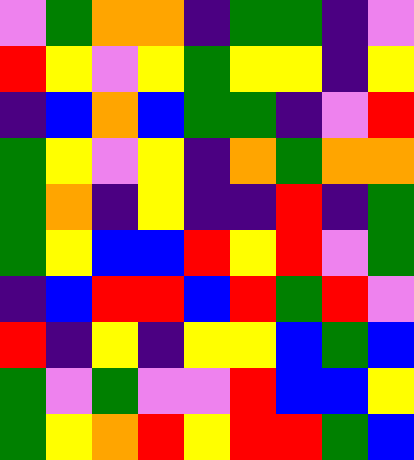[["violet", "green", "orange", "orange", "indigo", "green", "green", "indigo", "violet"], ["red", "yellow", "violet", "yellow", "green", "yellow", "yellow", "indigo", "yellow"], ["indigo", "blue", "orange", "blue", "green", "green", "indigo", "violet", "red"], ["green", "yellow", "violet", "yellow", "indigo", "orange", "green", "orange", "orange"], ["green", "orange", "indigo", "yellow", "indigo", "indigo", "red", "indigo", "green"], ["green", "yellow", "blue", "blue", "red", "yellow", "red", "violet", "green"], ["indigo", "blue", "red", "red", "blue", "red", "green", "red", "violet"], ["red", "indigo", "yellow", "indigo", "yellow", "yellow", "blue", "green", "blue"], ["green", "violet", "green", "violet", "violet", "red", "blue", "blue", "yellow"], ["green", "yellow", "orange", "red", "yellow", "red", "red", "green", "blue"]]